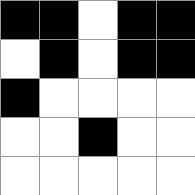[["black", "black", "white", "black", "black"], ["white", "black", "white", "black", "black"], ["black", "white", "white", "white", "white"], ["white", "white", "black", "white", "white"], ["white", "white", "white", "white", "white"]]